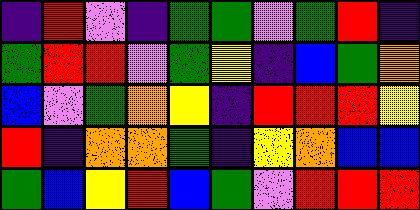[["indigo", "red", "violet", "indigo", "green", "green", "violet", "green", "red", "indigo"], ["green", "red", "red", "violet", "green", "yellow", "indigo", "blue", "green", "orange"], ["blue", "violet", "green", "orange", "yellow", "indigo", "red", "red", "red", "yellow"], ["red", "indigo", "orange", "orange", "green", "indigo", "yellow", "orange", "blue", "blue"], ["green", "blue", "yellow", "red", "blue", "green", "violet", "red", "red", "red"]]